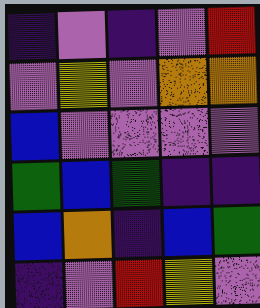[["indigo", "violet", "indigo", "violet", "red"], ["violet", "yellow", "violet", "orange", "orange"], ["blue", "violet", "violet", "violet", "violet"], ["green", "blue", "green", "indigo", "indigo"], ["blue", "orange", "indigo", "blue", "green"], ["indigo", "violet", "red", "yellow", "violet"]]